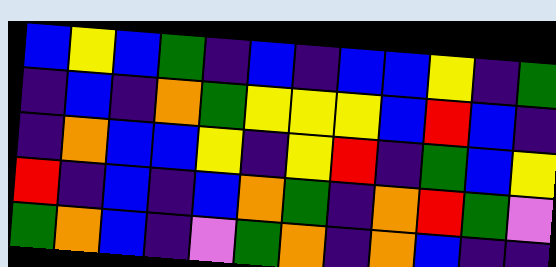[["blue", "yellow", "blue", "green", "indigo", "blue", "indigo", "blue", "blue", "yellow", "indigo", "green"], ["indigo", "blue", "indigo", "orange", "green", "yellow", "yellow", "yellow", "blue", "red", "blue", "indigo"], ["indigo", "orange", "blue", "blue", "yellow", "indigo", "yellow", "red", "indigo", "green", "blue", "yellow"], ["red", "indigo", "blue", "indigo", "blue", "orange", "green", "indigo", "orange", "red", "green", "violet"], ["green", "orange", "blue", "indigo", "violet", "green", "orange", "indigo", "orange", "blue", "indigo", "indigo"]]